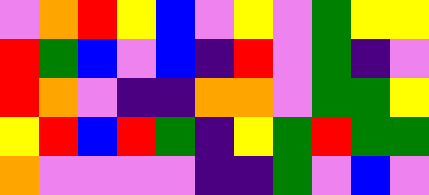[["violet", "orange", "red", "yellow", "blue", "violet", "yellow", "violet", "green", "yellow", "yellow"], ["red", "green", "blue", "violet", "blue", "indigo", "red", "violet", "green", "indigo", "violet"], ["red", "orange", "violet", "indigo", "indigo", "orange", "orange", "violet", "green", "green", "yellow"], ["yellow", "red", "blue", "red", "green", "indigo", "yellow", "green", "red", "green", "green"], ["orange", "violet", "violet", "violet", "violet", "indigo", "indigo", "green", "violet", "blue", "violet"]]